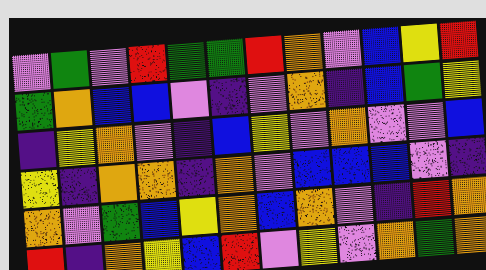[["violet", "green", "violet", "red", "green", "green", "red", "orange", "violet", "blue", "yellow", "red"], ["green", "orange", "blue", "blue", "violet", "indigo", "violet", "orange", "indigo", "blue", "green", "yellow"], ["indigo", "yellow", "orange", "violet", "indigo", "blue", "yellow", "violet", "orange", "violet", "violet", "blue"], ["yellow", "indigo", "orange", "orange", "indigo", "orange", "violet", "blue", "blue", "blue", "violet", "indigo"], ["orange", "violet", "green", "blue", "yellow", "orange", "blue", "orange", "violet", "indigo", "red", "orange"], ["red", "indigo", "orange", "yellow", "blue", "red", "violet", "yellow", "violet", "orange", "green", "orange"]]